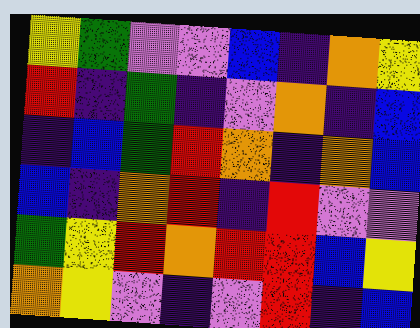[["yellow", "green", "violet", "violet", "blue", "indigo", "orange", "yellow"], ["red", "indigo", "green", "indigo", "violet", "orange", "indigo", "blue"], ["indigo", "blue", "green", "red", "orange", "indigo", "orange", "blue"], ["blue", "indigo", "orange", "red", "indigo", "red", "violet", "violet"], ["green", "yellow", "red", "orange", "red", "red", "blue", "yellow"], ["orange", "yellow", "violet", "indigo", "violet", "red", "indigo", "blue"]]